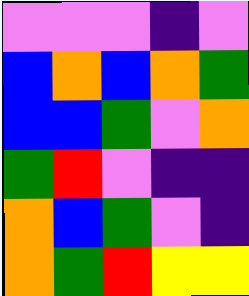[["violet", "violet", "violet", "indigo", "violet"], ["blue", "orange", "blue", "orange", "green"], ["blue", "blue", "green", "violet", "orange"], ["green", "red", "violet", "indigo", "indigo"], ["orange", "blue", "green", "violet", "indigo"], ["orange", "green", "red", "yellow", "yellow"]]